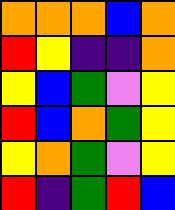[["orange", "orange", "orange", "blue", "orange"], ["red", "yellow", "indigo", "indigo", "orange"], ["yellow", "blue", "green", "violet", "yellow"], ["red", "blue", "orange", "green", "yellow"], ["yellow", "orange", "green", "violet", "yellow"], ["red", "indigo", "green", "red", "blue"]]